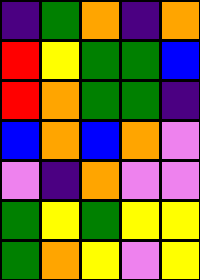[["indigo", "green", "orange", "indigo", "orange"], ["red", "yellow", "green", "green", "blue"], ["red", "orange", "green", "green", "indigo"], ["blue", "orange", "blue", "orange", "violet"], ["violet", "indigo", "orange", "violet", "violet"], ["green", "yellow", "green", "yellow", "yellow"], ["green", "orange", "yellow", "violet", "yellow"]]